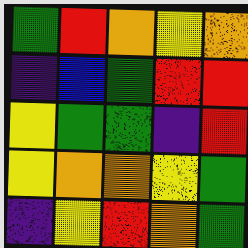[["green", "red", "orange", "yellow", "orange"], ["indigo", "blue", "green", "red", "red"], ["yellow", "green", "green", "indigo", "red"], ["yellow", "orange", "orange", "yellow", "green"], ["indigo", "yellow", "red", "orange", "green"]]